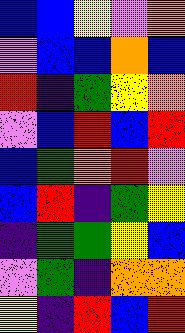[["blue", "blue", "yellow", "violet", "orange"], ["violet", "blue", "blue", "orange", "blue"], ["red", "indigo", "green", "yellow", "orange"], ["violet", "blue", "red", "blue", "red"], ["blue", "green", "orange", "red", "violet"], ["blue", "red", "indigo", "green", "yellow"], ["indigo", "green", "green", "yellow", "blue"], ["violet", "green", "indigo", "orange", "orange"], ["yellow", "indigo", "red", "blue", "red"]]